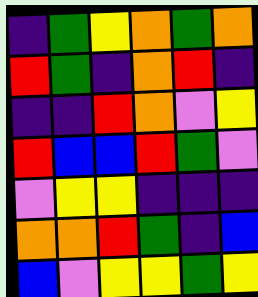[["indigo", "green", "yellow", "orange", "green", "orange"], ["red", "green", "indigo", "orange", "red", "indigo"], ["indigo", "indigo", "red", "orange", "violet", "yellow"], ["red", "blue", "blue", "red", "green", "violet"], ["violet", "yellow", "yellow", "indigo", "indigo", "indigo"], ["orange", "orange", "red", "green", "indigo", "blue"], ["blue", "violet", "yellow", "yellow", "green", "yellow"]]